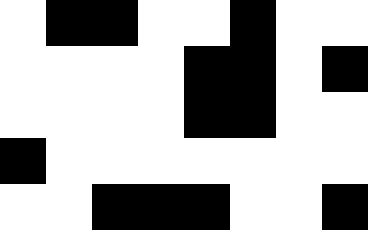[["white", "black", "black", "white", "white", "black", "white", "white"], ["white", "white", "white", "white", "black", "black", "white", "black"], ["white", "white", "white", "white", "black", "black", "white", "white"], ["black", "white", "white", "white", "white", "white", "white", "white"], ["white", "white", "black", "black", "black", "white", "white", "black"]]